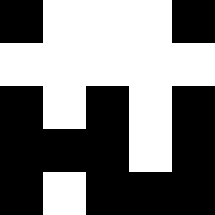[["black", "white", "white", "white", "black"], ["white", "white", "white", "white", "white"], ["black", "white", "black", "white", "black"], ["black", "black", "black", "white", "black"], ["black", "white", "black", "black", "black"]]